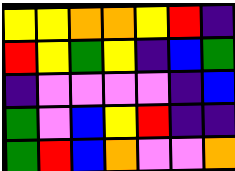[["yellow", "yellow", "orange", "orange", "yellow", "red", "indigo"], ["red", "yellow", "green", "yellow", "indigo", "blue", "green"], ["indigo", "violet", "violet", "violet", "violet", "indigo", "blue"], ["green", "violet", "blue", "yellow", "red", "indigo", "indigo"], ["green", "red", "blue", "orange", "violet", "violet", "orange"]]